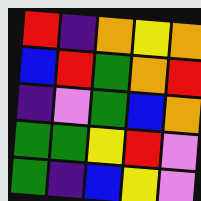[["red", "indigo", "orange", "yellow", "orange"], ["blue", "red", "green", "orange", "red"], ["indigo", "violet", "green", "blue", "orange"], ["green", "green", "yellow", "red", "violet"], ["green", "indigo", "blue", "yellow", "violet"]]